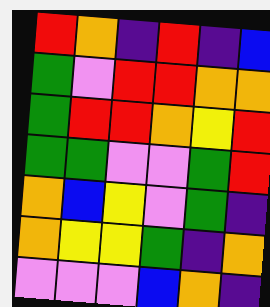[["red", "orange", "indigo", "red", "indigo", "blue"], ["green", "violet", "red", "red", "orange", "orange"], ["green", "red", "red", "orange", "yellow", "red"], ["green", "green", "violet", "violet", "green", "red"], ["orange", "blue", "yellow", "violet", "green", "indigo"], ["orange", "yellow", "yellow", "green", "indigo", "orange"], ["violet", "violet", "violet", "blue", "orange", "indigo"]]